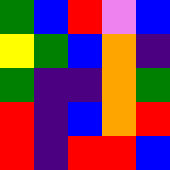[["green", "blue", "red", "violet", "blue"], ["yellow", "green", "blue", "orange", "indigo"], ["green", "indigo", "indigo", "orange", "green"], ["red", "indigo", "blue", "orange", "red"], ["red", "indigo", "red", "red", "blue"]]